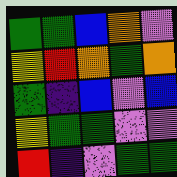[["green", "green", "blue", "orange", "violet"], ["yellow", "red", "orange", "green", "orange"], ["green", "indigo", "blue", "violet", "blue"], ["yellow", "green", "green", "violet", "violet"], ["red", "indigo", "violet", "green", "green"]]